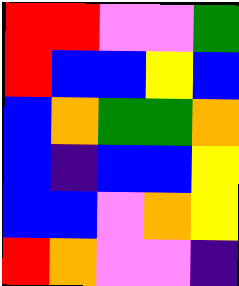[["red", "red", "violet", "violet", "green"], ["red", "blue", "blue", "yellow", "blue"], ["blue", "orange", "green", "green", "orange"], ["blue", "indigo", "blue", "blue", "yellow"], ["blue", "blue", "violet", "orange", "yellow"], ["red", "orange", "violet", "violet", "indigo"]]